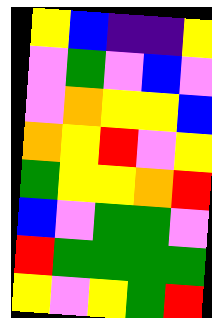[["yellow", "blue", "indigo", "indigo", "yellow"], ["violet", "green", "violet", "blue", "violet"], ["violet", "orange", "yellow", "yellow", "blue"], ["orange", "yellow", "red", "violet", "yellow"], ["green", "yellow", "yellow", "orange", "red"], ["blue", "violet", "green", "green", "violet"], ["red", "green", "green", "green", "green"], ["yellow", "violet", "yellow", "green", "red"]]